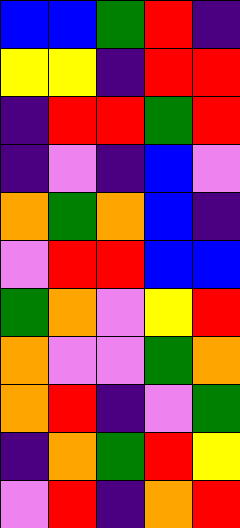[["blue", "blue", "green", "red", "indigo"], ["yellow", "yellow", "indigo", "red", "red"], ["indigo", "red", "red", "green", "red"], ["indigo", "violet", "indigo", "blue", "violet"], ["orange", "green", "orange", "blue", "indigo"], ["violet", "red", "red", "blue", "blue"], ["green", "orange", "violet", "yellow", "red"], ["orange", "violet", "violet", "green", "orange"], ["orange", "red", "indigo", "violet", "green"], ["indigo", "orange", "green", "red", "yellow"], ["violet", "red", "indigo", "orange", "red"]]